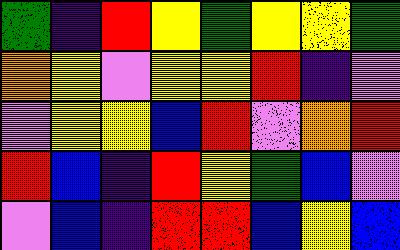[["green", "indigo", "red", "yellow", "green", "yellow", "yellow", "green"], ["orange", "yellow", "violet", "yellow", "yellow", "red", "indigo", "violet"], ["violet", "yellow", "yellow", "blue", "red", "violet", "orange", "red"], ["red", "blue", "indigo", "red", "yellow", "green", "blue", "violet"], ["violet", "blue", "indigo", "red", "red", "blue", "yellow", "blue"]]